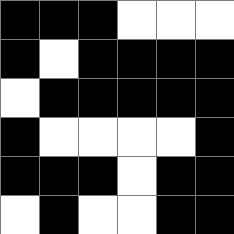[["black", "black", "black", "white", "white", "white"], ["black", "white", "black", "black", "black", "black"], ["white", "black", "black", "black", "black", "black"], ["black", "white", "white", "white", "white", "black"], ["black", "black", "black", "white", "black", "black"], ["white", "black", "white", "white", "black", "black"]]